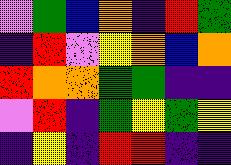[["violet", "green", "blue", "orange", "indigo", "red", "green"], ["indigo", "red", "violet", "yellow", "orange", "blue", "orange"], ["red", "orange", "orange", "green", "green", "indigo", "indigo"], ["violet", "red", "indigo", "green", "yellow", "green", "yellow"], ["indigo", "yellow", "indigo", "red", "red", "indigo", "indigo"]]